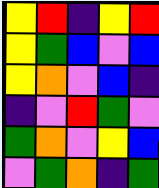[["yellow", "red", "indigo", "yellow", "red"], ["yellow", "green", "blue", "violet", "blue"], ["yellow", "orange", "violet", "blue", "indigo"], ["indigo", "violet", "red", "green", "violet"], ["green", "orange", "violet", "yellow", "blue"], ["violet", "green", "orange", "indigo", "green"]]